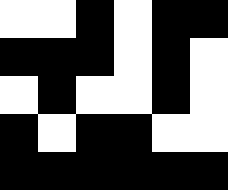[["white", "white", "black", "white", "black", "black"], ["black", "black", "black", "white", "black", "white"], ["white", "black", "white", "white", "black", "white"], ["black", "white", "black", "black", "white", "white"], ["black", "black", "black", "black", "black", "black"]]